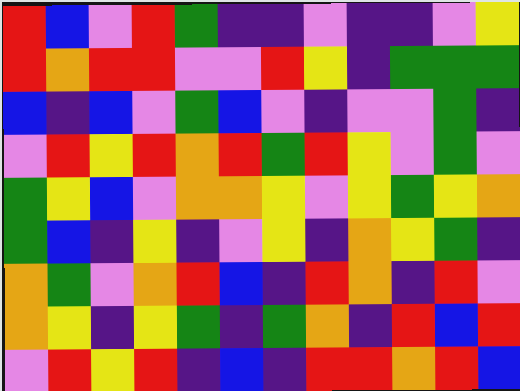[["red", "blue", "violet", "red", "green", "indigo", "indigo", "violet", "indigo", "indigo", "violet", "yellow"], ["red", "orange", "red", "red", "violet", "violet", "red", "yellow", "indigo", "green", "green", "green"], ["blue", "indigo", "blue", "violet", "green", "blue", "violet", "indigo", "violet", "violet", "green", "indigo"], ["violet", "red", "yellow", "red", "orange", "red", "green", "red", "yellow", "violet", "green", "violet"], ["green", "yellow", "blue", "violet", "orange", "orange", "yellow", "violet", "yellow", "green", "yellow", "orange"], ["green", "blue", "indigo", "yellow", "indigo", "violet", "yellow", "indigo", "orange", "yellow", "green", "indigo"], ["orange", "green", "violet", "orange", "red", "blue", "indigo", "red", "orange", "indigo", "red", "violet"], ["orange", "yellow", "indigo", "yellow", "green", "indigo", "green", "orange", "indigo", "red", "blue", "red"], ["violet", "red", "yellow", "red", "indigo", "blue", "indigo", "red", "red", "orange", "red", "blue"]]